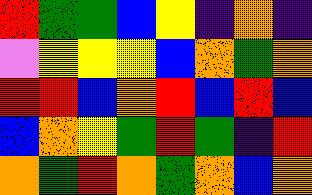[["red", "green", "green", "blue", "yellow", "indigo", "orange", "indigo"], ["violet", "yellow", "yellow", "yellow", "blue", "orange", "green", "orange"], ["red", "red", "blue", "orange", "red", "blue", "red", "blue"], ["blue", "orange", "yellow", "green", "red", "green", "indigo", "red"], ["orange", "green", "red", "orange", "green", "orange", "blue", "orange"]]